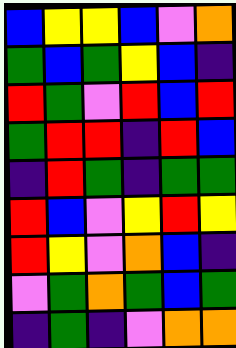[["blue", "yellow", "yellow", "blue", "violet", "orange"], ["green", "blue", "green", "yellow", "blue", "indigo"], ["red", "green", "violet", "red", "blue", "red"], ["green", "red", "red", "indigo", "red", "blue"], ["indigo", "red", "green", "indigo", "green", "green"], ["red", "blue", "violet", "yellow", "red", "yellow"], ["red", "yellow", "violet", "orange", "blue", "indigo"], ["violet", "green", "orange", "green", "blue", "green"], ["indigo", "green", "indigo", "violet", "orange", "orange"]]